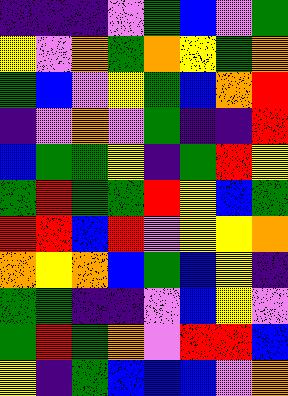[["indigo", "indigo", "indigo", "violet", "green", "blue", "violet", "green"], ["yellow", "violet", "orange", "green", "orange", "yellow", "green", "orange"], ["green", "blue", "violet", "yellow", "green", "blue", "orange", "red"], ["indigo", "violet", "orange", "violet", "green", "indigo", "indigo", "red"], ["blue", "green", "green", "yellow", "indigo", "green", "red", "yellow"], ["green", "red", "green", "green", "red", "yellow", "blue", "green"], ["red", "red", "blue", "red", "violet", "yellow", "yellow", "orange"], ["orange", "yellow", "orange", "blue", "green", "blue", "yellow", "indigo"], ["green", "green", "indigo", "indigo", "violet", "blue", "yellow", "violet"], ["green", "red", "green", "orange", "violet", "red", "red", "blue"], ["yellow", "indigo", "green", "blue", "blue", "blue", "violet", "orange"]]